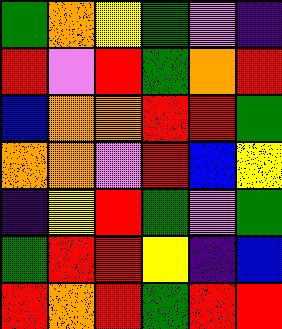[["green", "orange", "yellow", "green", "violet", "indigo"], ["red", "violet", "red", "green", "orange", "red"], ["blue", "orange", "orange", "red", "red", "green"], ["orange", "orange", "violet", "red", "blue", "yellow"], ["indigo", "yellow", "red", "green", "violet", "green"], ["green", "red", "red", "yellow", "indigo", "blue"], ["red", "orange", "red", "green", "red", "red"]]